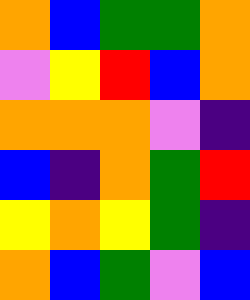[["orange", "blue", "green", "green", "orange"], ["violet", "yellow", "red", "blue", "orange"], ["orange", "orange", "orange", "violet", "indigo"], ["blue", "indigo", "orange", "green", "red"], ["yellow", "orange", "yellow", "green", "indigo"], ["orange", "blue", "green", "violet", "blue"]]